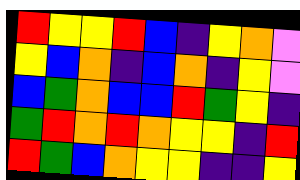[["red", "yellow", "yellow", "red", "blue", "indigo", "yellow", "orange", "violet"], ["yellow", "blue", "orange", "indigo", "blue", "orange", "indigo", "yellow", "violet"], ["blue", "green", "orange", "blue", "blue", "red", "green", "yellow", "indigo"], ["green", "red", "orange", "red", "orange", "yellow", "yellow", "indigo", "red"], ["red", "green", "blue", "orange", "yellow", "yellow", "indigo", "indigo", "yellow"]]